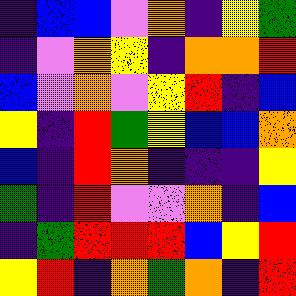[["indigo", "blue", "blue", "violet", "orange", "indigo", "yellow", "green"], ["indigo", "violet", "orange", "yellow", "indigo", "orange", "orange", "red"], ["blue", "violet", "orange", "violet", "yellow", "red", "indigo", "blue"], ["yellow", "indigo", "red", "green", "yellow", "blue", "blue", "orange"], ["blue", "indigo", "red", "orange", "indigo", "indigo", "indigo", "yellow"], ["green", "indigo", "red", "violet", "violet", "orange", "indigo", "blue"], ["indigo", "green", "red", "red", "red", "blue", "yellow", "red"], ["yellow", "red", "indigo", "orange", "green", "orange", "indigo", "red"]]